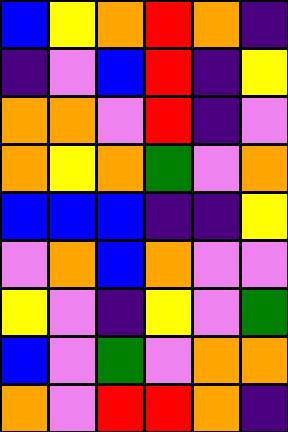[["blue", "yellow", "orange", "red", "orange", "indigo"], ["indigo", "violet", "blue", "red", "indigo", "yellow"], ["orange", "orange", "violet", "red", "indigo", "violet"], ["orange", "yellow", "orange", "green", "violet", "orange"], ["blue", "blue", "blue", "indigo", "indigo", "yellow"], ["violet", "orange", "blue", "orange", "violet", "violet"], ["yellow", "violet", "indigo", "yellow", "violet", "green"], ["blue", "violet", "green", "violet", "orange", "orange"], ["orange", "violet", "red", "red", "orange", "indigo"]]